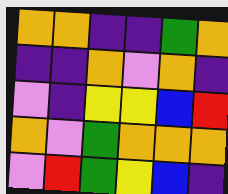[["orange", "orange", "indigo", "indigo", "green", "orange"], ["indigo", "indigo", "orange", "violet", "orange", "indigo"], ["violet", "indigo", "yellow", "yellow", "blue", "red"], ["orange", "violet", "green", "orange", "orange", "orange"], ["violet", "red", "green", "yellow", "blue", "indigo"]]